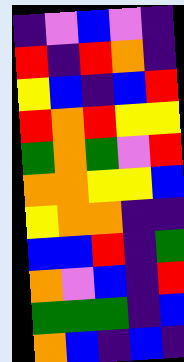[["indigo", "violet", "blue", "violet", "indigo"], ["red", "indigo", "red", "orange", "indigo"], ["yellow", "blue", "indigo", "blue", "red"], ["red", "orange", "red", "yellow", "yellow"], ["green", "orange", "green", "violet", "red"], ["orange", "orange", "yellow", "yellow", "blue"], ["yellow", "orange", "orange", "indigo", "indigo"], ["blue", "blue", "red", "indigo", "green"], ["orange", "violet", "blue", "indigo", "red"], ["green", "green", "green", "indigo", "blue"], ["orange", "blue", "indigo", "blue", "indigo"]]